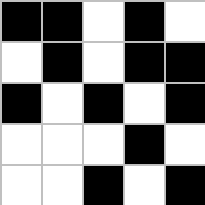[["black", "black", "white", "black", "white"], ["white", "black", "white", "black", "black"], ["black", "white", "black", "white", "black"], ["white", "white", "white", "black", "white"], ["white", "white", "black", "white", "black"]]